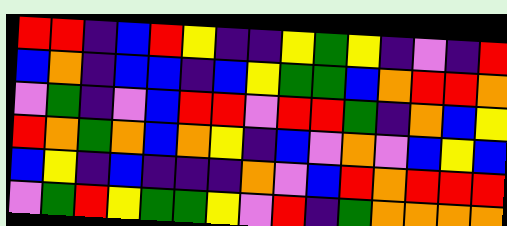[["red", "red", "indigo", "blue", "red", "yellow", "indigo", "indigo", "yellow", "green", "yellow", "indigo", "violet", "indigo", "red"], ["blue", "orange", "indigo", "blue", "blue", "indigo", "blue", "yellow", "green", "green", "blue", "orange", "red", "red", "orange"], ["violet", "green", "indigo", "violet", "blue", "red", "red", "violet", "red", "red", "green", "indigo", "orange", "blue", "yellow"], ["red", "orange", "green", "orange", "blue", "orange", "yellow", "indigo", "blue", "violet", "orange", "violet", "blue", "yellow", "blue"], ["blue", "yellow", "indigo", "blue", "indigo", "indigo", "indigo", "orange", "violet", "blue", "red", "orange", "red", "red", "red"], ["violet", "green", "red", "yellow", "green", "green", "yellow", "violet", "red", "indigo", "green", "orange", "orange", "orange", "orange"]]